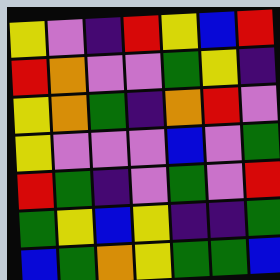[["yellow", "violet", "indigo", "red", "yellow", "blue", "red"], ["red", "orange", "violet", "violet", "green", "yellow", "indigo"], ["yellow", "orange", "green", "indigo", "orange", "red", "violet"], ["yellow", "violet", "violet", "violet", "blue", "violet", "green"], ["red", "green", "indigo", "violet", "green", "violet", "red"], ["green", "yellow", "blue", "yellow", "indigo", "indigo", "green"], ["blue", "green", "orange", "yellow", "green", "green", "blue"]]